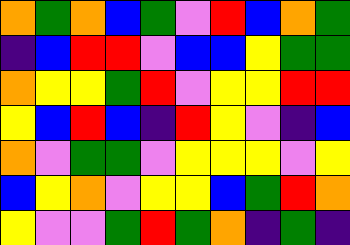[["orange", "green", "orange", "blue", "green", "violet", "red", "blue", "orange", "green"], ["indigo", "blue", "red", "red", "violet", "blue", "blue", "yellow", "green", "green"], ["orange", "yellow", "yellow", "green", "red", "violet", "yellow", "yellow", "red", "red"], ["yellow", "blue", "red", "blue", "indigo", "red", "yellow", "violet", "indigo", "blue"], ["orange", "violet", "green", "green", "violet", "yellow", "yellow", "yellow", "violet", "yellow"], ["blue", "yellow", "orange", "violet", "yellow", "yellow", "blue", "green", "red", "orange"], ["yellow", "violet", "violet", "green", "red", "green", "orange", "indigo", "green", "indigo"]]